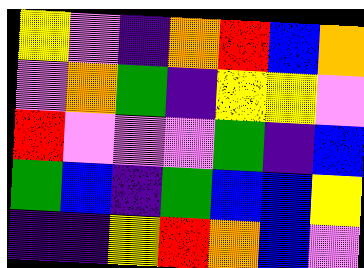[["yellow", "violet", "indigo", "orange", "red", "blue", "orange"], ["violet", "orange", "green", "indigo", "yellow", "yellow", "violet"], ["red", "violet", "violet", "violet", "green", "indigo", "blue"], ["green", "blue", "indigo", "green", "blue", "blue", "yellow"], ["indigo", "indigo", "yellow", "red", "orange", "blue", "violet"]]